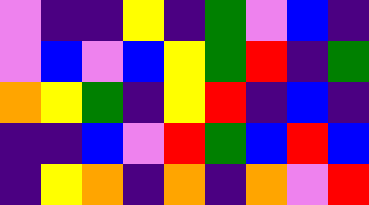[["violet", "indigo", "indigo", "yellow", "indigo", "green", "violet", "blue", "indigo"], ["violet", "blue", "violet", "blue", "yellow", "green", "red", "indigo", "green"], ["orange", "yellow", "green", "indigo", "yellow", "red", "indigo", "blue", "indigo"], ["indigo", "indigo", "blue", "violet", "red", "green", "blue", "red", "blue"], ["indigo", "yellow", "orange", "indigo", "orange", "indigo", "orange", "violet", "red"]]